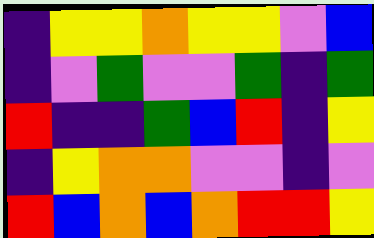[["indigo", "yellow", "yellow", "orange", "yellow", "yellow", "violet", "blue"], ["indigo", "violet", "green", "violet", "violet", "green", "indigo", "green"], ["red", "indigo", "indigo", "green", "blue", "red", "indigo", "yellow"], ["indigo", "yellow", "orange", "orange", "violet", "violet", "indigo", "violet"], ["red", "blue", "orange", "blue", "orange", "red", "red", "yellow"]]